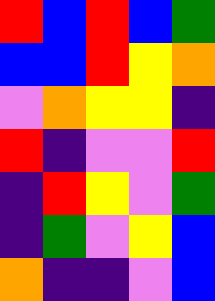[["red", "blue", "red", "blue", "green"], ["blue", "blue", "red", "yellow", "orange"], ["violet", "orange", "yellow", "yellow", "indigo"], ["red", "indigo", "violet", "violet", "red"], ["indigo", "red", "yellow", "violet", "green"], ["indigo", "green", "violet", "yellow", "blue"], ["orange", "indigo", "indigo", "violet", "blue"]]